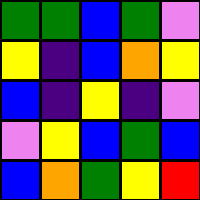[["green", "green", "blue", "green", "violet"], ["yellow", "indigo", "blue", "orange", "yellow"], ["blue", "indigo", "yellow", "indigo", "violet"], ["violet", "yellow", "blue", "green", "blue"], ["blue", "orange", "green", "yellow", "red"]]